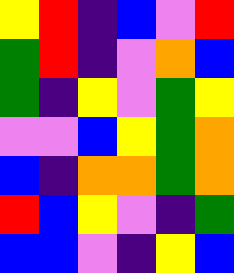[["yellow", "red", "indigo", "blue", "violet", "red"], ["green", "red", "indigo", "violet", "orange", "blue"], ["green", "indigo", "yellow", "violet", "green", "yellow"], ["violet", "violet", "blue", "yellow", "green", "orange"], ["blue", "indigo", "orange", "orange", "green", "orange"], ["red", "blue", "yellow", "violet", "indigo", "green"], ["blue", "blue", "violet", "indigo", "yellow", "blue"]]